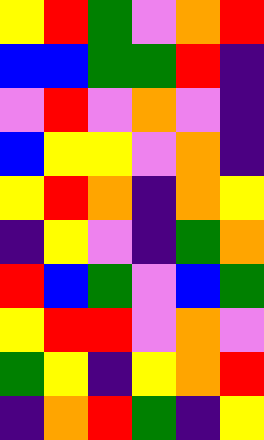[["yellow", "red", "green", "violet", "orange", "red"], ["blue", "blue", "green", "green", "red", "indigo"], ["violet", "red", "violet", "orange", "violet", "indigo"], ["blue", "yellow", "yellow", "violet", "orange", "indigo"], ["yellow", "red", "orange", "indigo", "orange", "yellow"], ["indigo", "yellow", "violet", "indigo", "green", "orange"], ["red", "blue", "green", "violet", "blue", "green"], ["yellow", "red", "red", "violet", "orange", "violet"], ["green", "yellow", "indigo", "yellow", "orange", "red"], ["indigo", "orange", "red", "green", "indigo", "yellow"]]